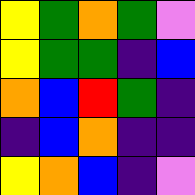[["yellow", "green", "orange", "green", "violet"], ["yellow", "green", "green", "indigo", "blue"], ["orange", "blue", "red", "green", "indigo"], ["indigo", "blue", "orange", "indigo", "indigo"], ["yellow", "orange", "blue", "indigo", "violet"]]